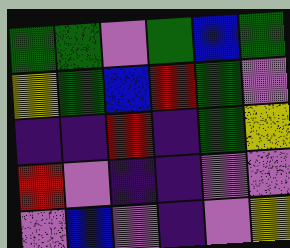[["green", "green", "violet", "green", "blue", "green"], ["yellow", "green", "blue", "red", "green", "violet"], ["indigo", "indigo", "red", "indigo", "green", "yellow"], ["red", "violet", "indigo", "indigo", "violet", "violet"], ["violet", "blue", "violet", "indigo", "violet", "yellow"]]